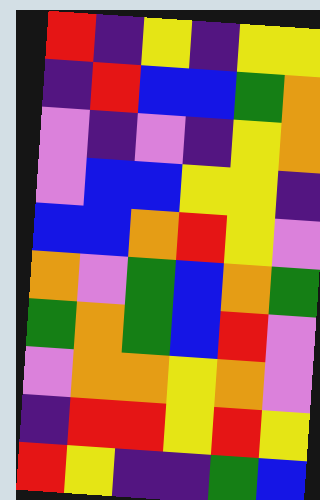[["red", "indigo", "yellow", "indigo", "yellow", "yellow"], ["indigo", "red", "blue", "blue", "green", "orange"], ["violet", "indigo", "violet", "indigo", "yellow", "orange"], ["violet", "blue", "blue", "yellow", "yellow", "indigo"], ["blue", "blue", "orange", "red", "yellow", "violet"], ["orange", "violet", "green", "blue", "orange", "green"], ["green", "orange", "green", "blue", "red", "violet"], ["violet", "orange", "orange", "yellow", "orange", "violet"], ["indigo", "red", "red", "yellow", "red", "yellow"], ["red", "yellow", "indigo", "indigo", "green", "blue"]]